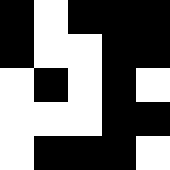[["black", "white", "black", "black", "black"], ["black", "white", "white", "black", "black"], ["white", "black", "white", "black", "white"], ["white", "white", "white", "black", "black"], ["white", "black", "black", "black", "white"]]